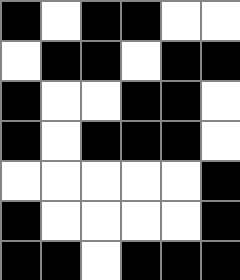[["black", "white", "black", "black", "white", "white"], ["white", "black", "black", "white", "black", "black"], ["black", "white", "white", "black", "black", "white"], ["black", "white", "black", "black", "black", "white"], ["white", "white", "white", "white", "white", "black"], ["black", "white", "white", "white", "white", "black"], ["black", "black", "white", "black", "black", "black"]]